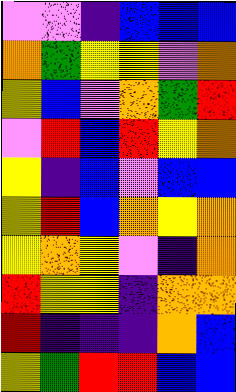[["violet", "violet", "indigo", "blue", "blue", "blue"], ["orange", "green", "yellow", "yellow", "violet", "orange"], ["yellow", "blue", "violet", "orange", "green", "red"], ["violet", "red", "blue", "red", "yellow", "orange"], ["yellow", "indigo", "blue", "violet", "blue", "blue"], ["yellow", "red", "blue", "orange", "yellow", "orange"], ["yellow", "orange", "yellow", "violet", "indigo", "orange"], ["red", "yellow", "yellow", "indigo", "orange", "orange"], ["red", "indigo", "indigo", "indigo", "orange", "blue"], ["yellow", "green", "red", "red", "blue", "blue"]]